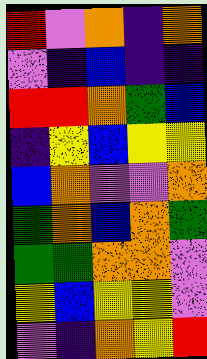[["red", "violet", "orange", "indigo", "orange"], ["violet", "indigo", "blue", "indigo", "indigo"], ["red", "red", "orange", "green", "blue"], ["indigo", "yellow", "blue", "yellow", "yellow"], ["blue", "orange", "violet", "violet", "orange"], ["green", "orange", "blue", "orange", "green"], ["green", "green", "orange", "orange", "violet"], ["yellow", "blue", "yellow", "yellow", "violet"], ["violet", "indigo", "orange", "yellow", "red"]]